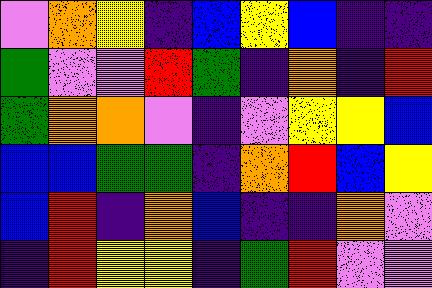[["violet", "orange", "yellow", "indigo", "blue", "yellow", "blue", "indigo", "indigo"], ["green", "violet", "violet", "red", "green", "indigo", "orange", "indigo", "red"], ["green", "orange", "orange", "violet", "indigo", "violet", "yellow", "yellow", "blue"], ["blue", "blue", "green", "green", "indigo", "orange", "red", "blue", "yellow"], ["blue", "red", "indigo", "orange", "blue", "indigo", "indigo", "orange", "violet"], ["indigo", "red", "yellow", "yellow", "indigo", "green", "red", "violet", "violet"]]